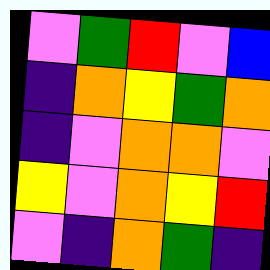[["violet", "green", "red", "violet", "blue"], ["indigo", "orange", "yellow", "green", "orange"], ["indigo", "violet", "orange", "orange", "violet"], ["yellow", "violet", "orange", "yellow", "red"], ["violet", "indigo", "orange", "green", "indigo"]]